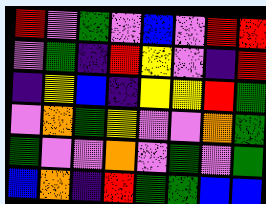[["red", "violet", "green", "violet", "blue", "violet", "red", "red"], ["violet", "green", "indigo", "red", "yellow", "violet", "indigo", "red"], ["indigo", "yellow", "blue", "indigo", "yellow", "yellow", "red", "green"], ["violet", "orange", "green", "yellow", "violet", "violet", "orange", "green"], ["green", "violet", "violet", "orange", "violet", "green", "violet", "green"], ["blue", "orange", "indigo", "red", "green", "green", "blue", "blue"]]